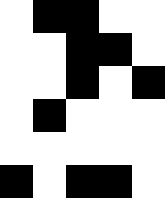[["white", "black", "black", "white", "white"], ["white", "white", "black", "black", "white"], ["white", "white", "black", "white", "black"], ["white", "black", "white", "white", "white"], ["white", "white", "white", "white", "white"], ["black", "white", "black", "black", "white"]]